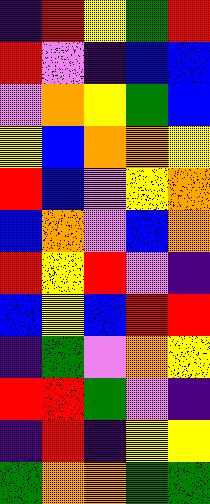[["indigo", "red", "yellow", "green", "red"], ["red", "violet", "indigo", "blue", "blue"], ["violet", "orange", "yellow", "green", "blue"], ["yellow", "blue", "orange", "orange", "yellow"], ["red", "blue", "violet", "yellow", "orange"], ["blue", "orange", "violet", "blue", "orange"], ["red", "yellow", "red", "violet", "indigo"], ["blue", "yellow", "blue", "red", "red"], ["indigo", "green", "violet", "orange", "yellow"], ["red", "red", "green", "violet", "indigo"], ["indigo", "red", "indigo", "yellow", "yellow"], ["green", "orange", "orange", "green", "green"]]